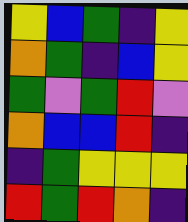[["yellow", "blue", "green", "indigo", "yellow"], ["orange", "green", "indigo", "blue", "yellow"], ["green", "violet", "green", "red", "violet"], ["orange", "blue", "blue", "red", "indigo"], ["indigo", "green", "yellow", "yellow", "yellow"], ["red", "green", "red", "orange", "indigo"]]